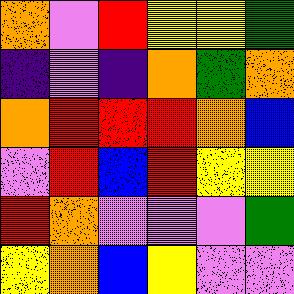[["orange", "violet", "red", "yellow", "yellow", "green"], ["indigo", "violet", "indigo", "orange", "green", "orange"], ["orange", "red", "red", "red", "orange", "blue"], ["violet", "red", "blue", "red", "yellow", "yellow"], ["red", "orange", "violet", "violet", "violet", "green"], ["yellow", "orange", "blue", "yellow", "violet", "violet"]]